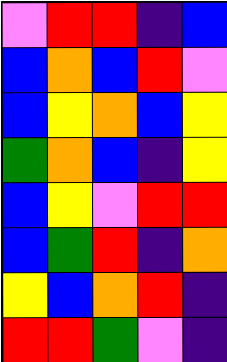[["violet", "red", "red", "indigo", "blue"], ["blue", "orange", "blue", "red", "violet"], ["blue", "yellow", "orange", "blue", "yellow"], ["green", "orange", "blue", "indigo", "yellow"], ["blue", "yellow", "violet", "red", "red"], ["blue", "green", "red", "indigo", "orange"], ["yellow", "blue", "orange", "red", "indigo"], ["red", "red", "green", "violet", "indigo"]]